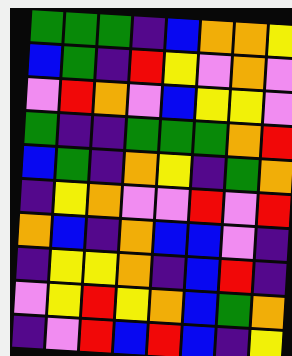[["green", "green", "green", "indigo", "blue", "orange", "orange", "yellow"], ["blue", "green", "indigo", "red", "yellow", "violet", "orange", "violet"], ["violet", "red", "orange", "violet", "blue", "yellow", "yellow", "violet"], ["green", "indigo", "indigo", "green", "green", "green", "orange", "red"], ["blue", "green", "indigo", "orange", "yellow", "indigo", "green", "orange"], ["indigo", "yellow", "orange", "violet", "violet", "red", "violet", "red"], ["orange", "blue", "indigo", "orange", "blue", "blue", "violet", "indigo"], ["indigo", "yellow", "yellow", "orange", "indigo", "blue", "red", "indigo"], ["violet", "yellow", "red", "yellow", "orange", "blue", "green", "orange"], ["indigo", "violet", "red", "blue", "red", "blue", "indigo", "yellow"]]